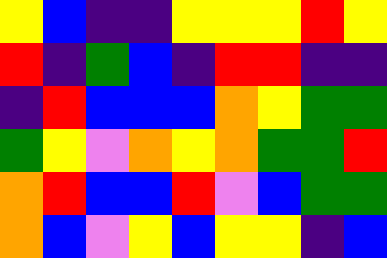[["yellow", "blue", "indigo", "indigo", "yellow", "yellow", "yellow", "red", "yellow"], ["red", "indigo", "green", "blue", "indigo", "red", "red", "indigo", "indigo"], ["indigo", "red", "blue", "blue", "blue", "orange", "yellow", "green", "green"], ["green", "yellow", "violet", "orange", "yellow", "orange", "green", "green", "red"], ["orange", "red", "blue", "blue", "red", "violet", "blue", "green", "green"], ["orange", "blue", "violet", "yellow", "blue", "yellow", "yellow", "indigo", "blue"]]